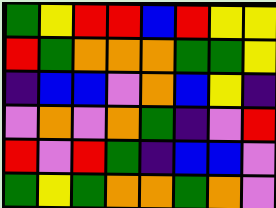[["green", "yellow", "red", "red", "blue", "red", "yellow", "yellow"], ["red", "green", "orange", "orange", "orange", "green", "green", "yellow"], ["indigo", "blue", "blue", "violet", "orange", "blue", "yellow", "indigo"], ["violet", "orange", "violet", "orange", "green", "indigo", "violet", "red"], ["red", "violet", "red", "green", "indigo", "blue", "blue", "violet"], ["green", "yellow", "green", "orange", "orange", "green", "orange", "violet"]]